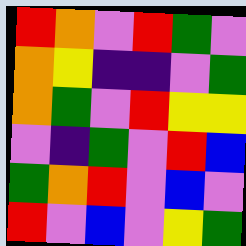[["red", "orange", "violet", "red", "green", "violet"], ["orange", "yellow", "indigo", "indigo", "violet", "green"], ["orange", "green", "violet", "red", "yellow", "yellow"], ["violet", "indigo", "green", "violet", "red", "blue"], ["green", "orange", "red", "violet", "blue", "violet"], ["red", "violet", "blue", "violet", "yellow", "green"]]